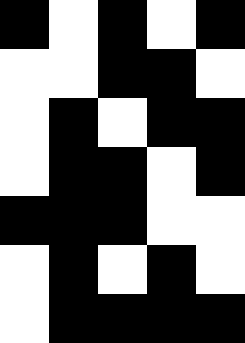[["black", "white", "black", "white", "black"], ["white", "white", "black", "black", "white"], ["white", "black", "white", "black", "black"], ["white", "black", "black", "white", "black"], ["black", "black", "black", "white", "white"], ["white", "black", "white", "black", "white"], ["white", "black", "black", "black", "black"]]